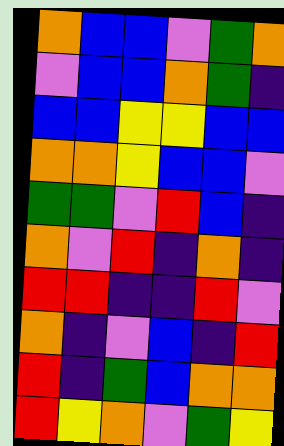[["orange", "blue", "blue", "violet", "green", "orange"], ["violet", "blue", "blue", "orange", "green", "indigo"], ["blue", "blue", "yellow", "yellow", "blue", "blue"], ["orange", "orange", "yellow", "blue", "blue", "violet"], ["green", "green", "violet", "red", "blue", "indigo"], ["orange", "violet", "red", "indigo", "orange", "indigo"], ["red", "red", "indigo", "indigo", "red", "violet"], ["orange", "indigo", "violet", "blue", "indigo", "red"], ["red", "indigo", "green", "blue", "orange", "orange"], ["red", "yellow", "orange", "violet", "green", "yellow"]]